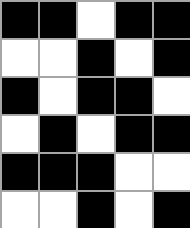[["black", "black", "white", "black", "black"], ["white", "white", "black", "white", "black"], ["black", "white", "black", "black", "white"], ["white", "black", "white", "black", "black"], ["black", "black", "black", "white", "white"], ["white", "white", "black", "white", "black"]]